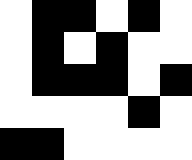[["white", "black", "black", "white", "black", "white"], ["white", "black", "white", "black", "white", "white"], ["white", "black", "black", "black", "white", "black"], ["white", "white", "white", "white", "black", "white"], ["black", "black", "white", "white", "white", "white"]]